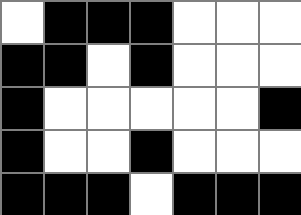[["white", "black", "black", "black", "white", "white", "white"], ["black", "black", "white", "black", "white", "white", "white"], ["black", "white", "white", "white", "white", "white", "black"], ["black", "white", "white", "black", "white", "white", "white"], ["black", "black", "black", "white", "black", "black", "black"]]